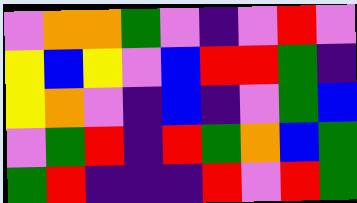[["violet", "orange", "orange", "green", "violet", "indigo", "violet", "red", "violet"], ["yellow", "blue", "yellow", "violet", "blue", "red", "red", "green", "indigo"], ["yellow", "orange", "violet", "indigo", "blue", "indigo", "violet", "green", "blue"], ["violet", "green", "red", "indigo", "red", "green", "orange", "blue", "green"], ["green", "red", "indigo", "indigo", "indigo", "red", "violet", "red", "green"]]